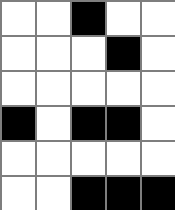[["white", "white", "black", "white", "white"], ["white", "white", "white", "black", "white"], ["white", "white", "white", "white", "white"], ["black", "white", "black", "black", "white"], ["white", "white", "white", "white", "white"], ["white", "white", "black", "black", "black"]]